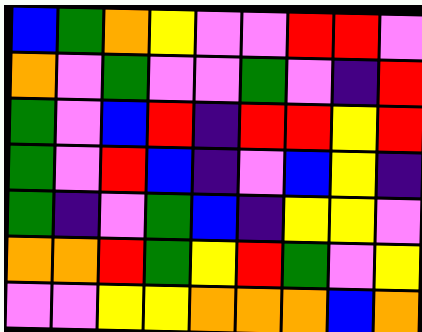[["blue", "green", "orange", "yellow", "violet", "violet", "red", "red", "violet"], ["orange", "violet", "green", "violet", "violet", "green", "violet", "indigo", "red"], ["green", "violet", "blue", "red", "indigo", "red", "red", "yellow", "red"], ["green", "violet", "red", "blue", "indigo", "violet", "blue", "yellow", "indigo"], ["green", "indigo", "violet", "green", "blue", "indigo", "yellow", "yellow", "violet"], ["orange", "orange", "red", "green", "yellow", "red", "green", "violet", "yellow"], ["violet", "violet", "yellow", "yellow", "orange", "orange", "orange", "blue", "orange"]]